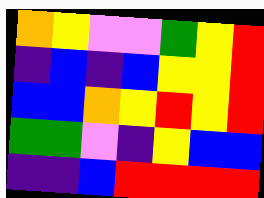[["orange", "yellow", "violet", "violet", "green", "yellow", "red"], ["indigo", "blue", "indigo", "blue", "yellow", "yellow", "red"], ["blue", "blue", "orange", "yellow", "red", "yellow", "red"], ["green", "green", "violet", "indigo", "yellow", "blue", "blue"], ["indigo", "indigo", "blue", "red", "red", "red", "red"]]